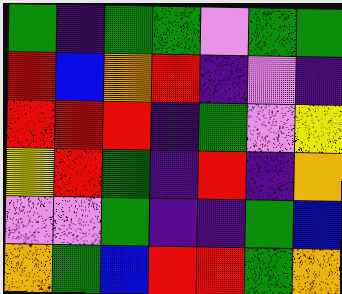[["green", "indigo", "green", "green", "violet", "green", "green"], ["red", "blue", "orange", "red", "indigo", "violet", "indigo"], ["red", "red", "red", "indigo", "green", "violet", "yellow"], ["yellow", "red", "green", "indigo", "red", "indigo", "orange"], ["violet", "violet", "green", "indigo", "indigo", "green", "blue"], ["orange", "green", "blue", "red", "red", "green", "orange"]]